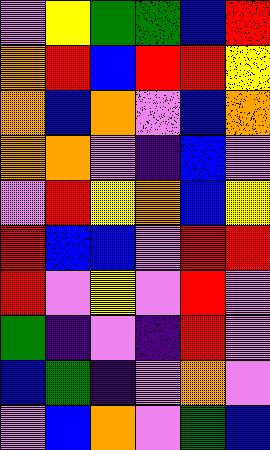[["violet", "yellow", "green", "green", "blue", "red"], ["orange", "red", "blue", "red", "red", "yellow"], ["orange", "blue", "orange", "violet", "blue", "orange"], ["orange", "orange", "violet", "indigo", "blue", "violet"], ["violet", "red", "yellow", "orange", "blue", "yellow"], ["red", "blue", "blue", "violet", "red", "red"], ["red", "violet", "yellow", "violet", "red", "violet"], ["green", "indigo", "violet", "indigo", "red", "violet"], ["blue", "green", "indigo", "violet", "orange", "violet"], ["violet", "blue", "orange", "violet", "green", "blue"]]